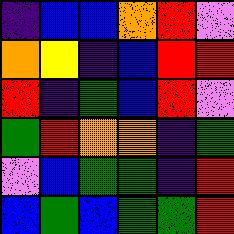[["indigo", "blue", "blue", "orange", "red", "violet"], ["orange", "yellow", "indigo", "blue", "red", "red"], ["red", "indigo", "green", "blue", "red", "violet"], ["green", "red", "orange", "orange", "indigo", "green"], ["violet", "blue", "green", "green", "indigo", "red"], ["blue", "green", "blue", "green", "green", "red"]]